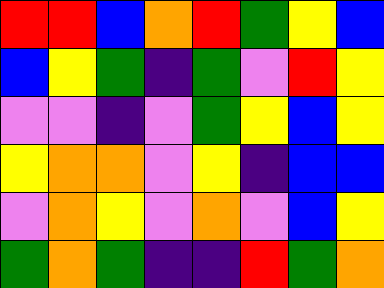[["red", "red", "blue", "orange", "red", "green", "yellow", "blue"], ["blue", "yellow", "green", "indigo", "green", "violet", "red", "yellow"], ["violet", "violet", "indigo", "violet", "green", "yellow", "blue", "yellow"], ["yellow", "orange", "orange", "violet", "yellow", "indigo", "blue", "blue"], ["violet", "orange", "yellow", "violet", "orange", "violet", "blue", "yellow"], ["green", "orange", "green", "indigo", "indigo", "red", "green", "orange"]]